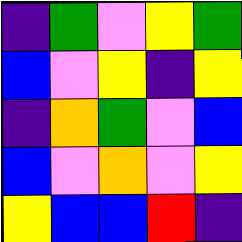[["indigo", "green", "violet", "yellow", "green"], ["blue", "violet", "yellow", "indigo", "yellow"], ["indigo", "orange", "green", "violet", "blue"], ["blue", "violet", "orange", "violet", "yellow"], ["yellow", "blue", "blue", "red", "indigo"]]